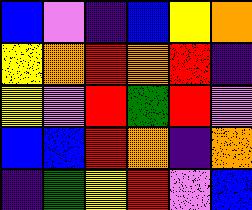[["blue", "violet", "indigo", "blue", "yellow", "orange"], ["yellow", "orange", "red", "orange", "red", "indigo"], ["yellow", "violet", "red", "green", "red", "violet"], ["blue", "blue", "red", "orange", "indigo", "orange"], ["indigo", "green", "yellow", "red", "violet", "blue"]]